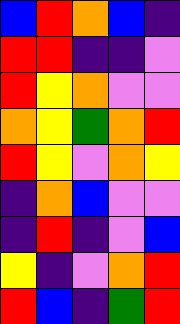[["blue", "red", "orange", "blue", "indigo"], ["red", "red", "indigo", "indigo", "violet"], ["red", "yellow", "orange", "violet", "violet"], ["orange", "yellow", "green", "orange", "red"], ["red", "yellow", "violet", "orange", "yellow"], ["indigo", "orange", "blue", "violet", "violet"], ["indigo", "red", "indigo", "violet", "blue"], ["yellow", "indigo", "violet", "orange", "red"], ["red", "blue", "indigo", "green", "red"]]